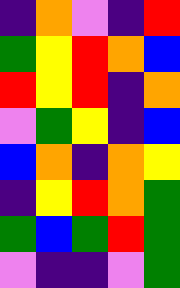[["indigo", "orange", "violet", "indigo", "red"], ["green", "yellow", "red", "orange", "blue"], ["red", "yellow", "red", "indigo", "orange"], ["violet", "green", "yellow", "indigo", "blue"], ["blue", "orange", "indigo", "orange", "yellow"], ["indigo", "yellow", "red", "orange", "green"], ["green", "blue", "green", "red", "green"], ["violet", "indigo", "indigo", "violet", "green"]]